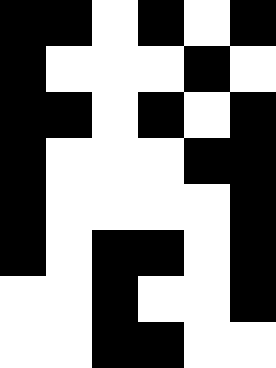[["black", "black", "white", "black", "white", "black"], ["black", "white", "white", "white", "black", "white"], ["black", "black", "white", "black", "white", "black"], ["black", "white", "white", "white", "black", "black"], ["black", "white", "white", "white", "white", "black"], ["black", "white", "black", "black", "white", "black"], ["white", "white", "black", "white", "white", "black"], ["white", "white", "black", "black", "white", "white"]]